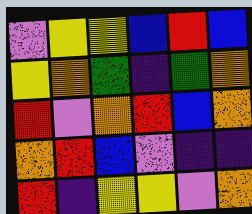[["violet", "yellow", "yellow", "blue", "red", "blue"], ["yellow", "orange", "green", "indigo", "green", "orange"], ["red", "violet", "orange", "red", "blue", "orange"], ["orange", "red", "blue", "violet", "indigo", "indigo"], ["red", "indigo", "yellow", "yellow", "violet", "orange"]]